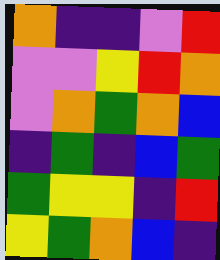[["orange", "indigo", "indigo", "violet", "red"], ["violet", "violet", "yellow", "red", "orange"], ["violet", "orange", "green", "orange", "blue"], ["indigo", "green", "indigo", "blue", "green"], ["green", "yellow", "yellow", "indigo", "red"], ["yellow", "green", "orange", "blue", "indigo"]]